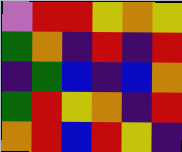[["violet", "red", "red", "yellow", "orange", "yellow"], ["green", "orange", "indigo", "red", "indigo", "red"], ["indigo", "green", "blue", "indigo", "blue", "orange"], ["green", "red", "yellow", "orange", "indigo", "red"], ["orange", "red", "blue", "red", "yellow", "indigo"]]